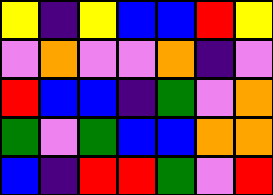[["yellow", "indigo", "yellow", "blue", "blue", "red", "yellow"], ["violet", "orange", "violet", "violet", "orange", "indigo", "violet"], ["red", "blue", "blue", "indigo", "green", "violet", "orange"], ["green", "violet", "green", "blue", "blue", "orange", "orange"], ["blue", "indigo", "red", "red", "green", "violet", "red"]]